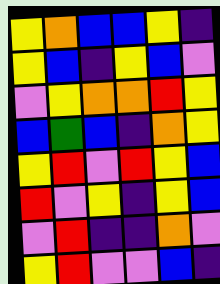[["yellow", "orange", "blue", "blue", "yellow", "indigo"], ["yellow", "blue", "indigo", "yellow", "blue", "violet"], ["violet", "yellow", "orange", "orange", "red", "yellow"], ["blue", "green", "blue", "indigo", "orange", "yellow"], ["yellow", "red", "violet", "red", "yellow", "blue"], ["red", "violet", "yellow", "indigo", "yellow", "blue"], ["violet", "red", "indigo", "indigo", "orange", "violet"], ["yellow", "red", "violet", "violet", "blue", "indigo"]]